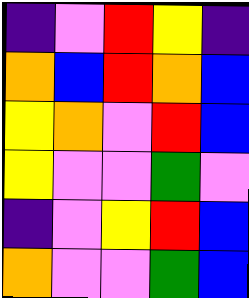[["indigo", "violet", "red", "yellow", "indigo"], ["orange", "blue", "red", "orange", "blue"], ["yellow", "orange", "violet", "red", "blue"], ["yellow", "violet", "violet", "green", "violet"], ["indigo", "violet", "yellow", "red", "blue"], ["orange", "violet", "violet", "green", "blue"]]